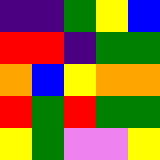[["indigo", "indigo", "green", "yellow", "blue"], ["red", "red", "indigo", "green", "green"], ["orange", "blue", "yellow", "orange", "orange"], ["red", "green", "red", "green", "green"], ["yellow", "green", "violet", "violet", "yellow"]]